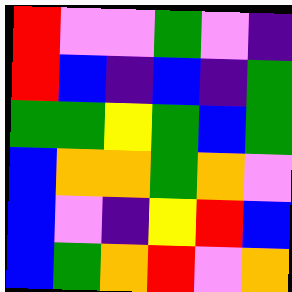[["red", "violet", "violet", "green", "violet", "indigo"], ["red", "blue", "indigo", "blue", "indigo", "green"], ["green", "green", "yellow", "green", "blue", "green"], ["blue", "orange", "orange", "green", "orange", "violet"], ["blue", "violet", "indigo", "yellow", "red", "blue"], ["blue", "green", "orange", "red", "violet", "orange"]]